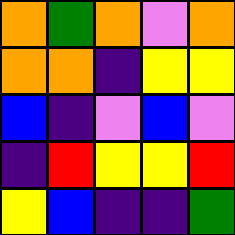[["orange", "green", "orange", "violet", "orange"], ["orange", "orange", "indigo", "yellow", "yellow"], ["blue", "indigo", "violet", "blue", "violet"], ["indigo", "red", "yellow", "yellow", "red"], ["yellow", "blue", "indigo", "indigo", "green"]]